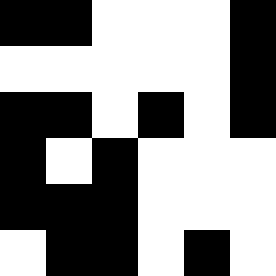[["black", "black", "white", "white", "white", "black"], ["white", "white", "white", "white", "white", "black"], ["black", "black", "white", "black", "white", "black"], ["black", "white", "black", "white", "white", "white"], ["black", "black", "black", "white", "white", "white"], ["white", "black", "black", "white", "black", "white"]]